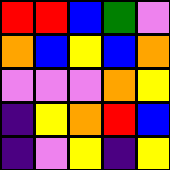[["red", "red", "blue", "green", "violet"], ["orange", "blue", "yellow", "blue", "orange"], ["violet", "violet", "violet", "orange", "yellow"], ["indigo", "yellow", "orange", "red", "blue"], ["indigo", "violet", "yellow", "indigo", "yellow"]]